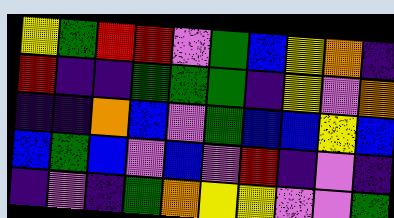[["yellow", "green", "red", "red", "violet", "green", "blue", "yellow", "orange", "indigo"], ["red", "indigo", "indigo", "green", "green", "green", "indigo", "yellow", "violet", "orange"], ["indigo", "indigo", "orange", "blue", "violet", "green", "blue", "blue", "yellow", "blue"], ["blue", "green", "blue", "violet", "blue", "violet", "red", "indigo", "violet", "indigo"], ["indigo", "violet", "indigo", "green", "orange", "yellow", "yellow", "violet", "violet", "green"]]